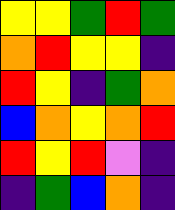[["yellow", "yellow", "green", "red", "green"], ["orange", "red", "yellow", "yellow", "indigo"], ["red", "yellow", "indigo", "green", "orange"], ["blue", "orange", "yellow", "orange", "red"], ["red", "yellow", "red", "violet", "indigo"], ["indigo", "green", "blue", "orange", "indigo"]]